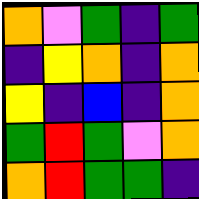[["orange", "violet", "green", "indigo", "green"], ["indigo", "yellow", "orange", "indigo", "orange"], ["yellow", "indigo", "blue", "indigo", "orange"], ["green", "red", "green", "violet", "orange"], ["orange", "red", "green", "green", "indigo"]]